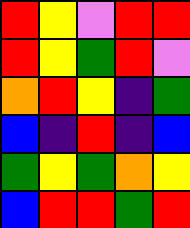[["red", "yellow", "violet", "red", "red"], ["red", "yellow", "green", "red", "violet"], ["orange", "red", "yellow", "indigo", "green"], ["blue", "indigo", "red", "indigo", "blue"], ["green", "yellow", "green", "orange", "yellow"], ["blue", "red", "red", "green", "red"]]